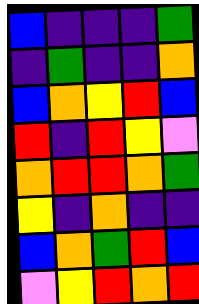[["blue", "indigo", "indigo", "indigo", "green"], ["indigo", "green", "indigo", "indigo", "orange"], ["blue", "orange", "yellow", "red", "blue"], ["red", "indigo", "red", "yellow", "violet"], ["orange", "red", "red", "orange", "green"], ["yellow", "indigo", "orange", "indigo", "indigo"], ["blue", "orange", "green", "red", "blue"], ["violet", "yellow", "red", "orange", "red"]]